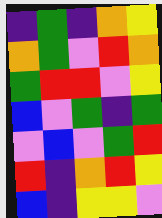[["indigo", "green", "indigo", "orange", "yellow"], ["orange", "green", "violet", "red", "orange"], ["green", "red", "red", "violet", "yellow"], ["blue", "violet", "green", "indigo", "green"], ["violet", "blue", "violet", "green", "red"], ["red", "indigo", "orange", "red", "yellow"], ["blue", "indigo", "yellow", "yellow", "violet"]]